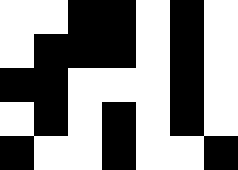[["white", "white", "black", "black", "white", "black", "white"], ["white", "black", "black", "black", "white", "black", "white"], ["black", "black", "white", "white", "white", "black", "white"], ["white", "black", "white", "black", "white", "black", "white"], ["black", "white", "white", "black", "white", "white", "black"]]